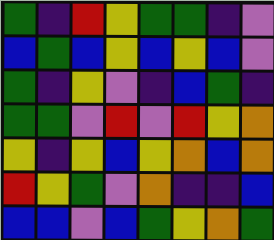[["green", "indigo", "red", "yellow", "green", "green", "indigo", "violet"], ["blue", "green", "blue", "yellow", "blue", "yellow", "blue", "violet"], ["green", "indigo", "yellow", "violet", "indigo", "blue", "green", "indigo"], ["green", "green", "violet", "red", "violet", "red", "yellow", "orange"], ["yellow", "indigo", "yellow", "blue", "yellow", "orange", "blue", "orange"], ["red", "yellow", "green", "violet", "orange", "indigo", "indigo", "blue"], ["blue", "blue", "violet", "blue", "green", "yellow", "orange", "green"]]